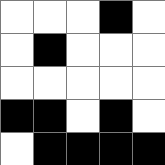[["white", "white", "white", "black", "white"], ["white", "black", "white", "white", "white"], ["white", "white", "white", "white", "white"], ["black", "black", "white", "black", "white"], ["white", "black", "black", "black", "black"]]